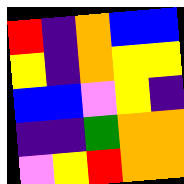[["red", "indigo", "orange", "blue", "blue"], ["yellow", "indigo", "orange", "yellow", "yellow"], ["blue", "blue", "violet", "yellow", "indigo"], ["indigo", "indigo", "green", "orange", "orange"], ["violet", "yellow", "red", "orange", "orange"]]